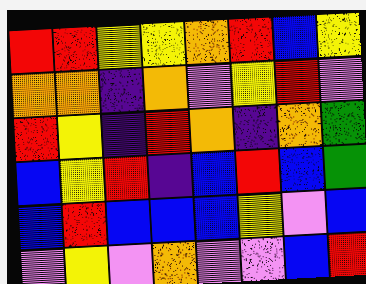[["red", "red", "yellow", "yellow", "orange", "red", "blue", "yellow"], ["orange", "orange", "indigo", "orange", "violet", "yellow", "red", "violet"], ["red", "yellow", "indigo", "red", "orange", "indigo", "orange", "green"], ["blue", "yellow", "red", "indigo", "blue", "red", "blue", "green"], ["blue", "red", "blue", "blue", "blue", "yellow", "violet", "blue"], ["violet", "yellow", "violet", "orange", "violet", "violet", "blue", "red"]]